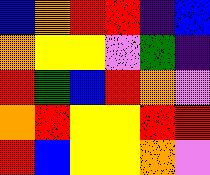[["blue", "orange", "red", "red", "indigo", "blue"], ["orange", "yellow", "yellow", "violet", "green", "indigo"], ["red", "green", "blue", "red", "orange", "violet"], ["orange", "red", "yellow", "yellow", "red", "red"], ["red", "blue", "yellow", "yellow", "orange", "violet"]]